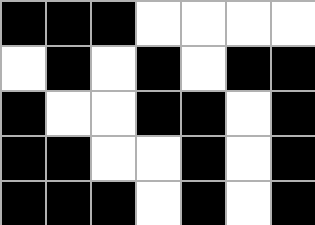[["black", "black", "black", "white", "white", "white", "white"], ["white", "black", "white", "black", "white", "black", "black"], ["black", "white", "white", "black", "black", "white", "black"], ["black", "black", "white", "white", "black", "white", "black"], ["black", "black", "black", "white", "black", "white", "black"]]